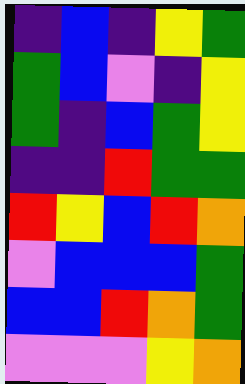[["indigo", "blue", "indigo", "yellow", "green"], ["green", "blue", "violet", "indigo", "yellow"], ["green", "indigo", "blue", "green", "yellow"], ["indigo", "indigo", "red", "green", "green"], ["red", "yellow", "blue", "red", "orange"], ["violet", "blue", "blue", "blue", "green"], ["blue", "blue", "red", "orange", "green"], ["violet", "violet", "violet", "yellow", "orange"]]